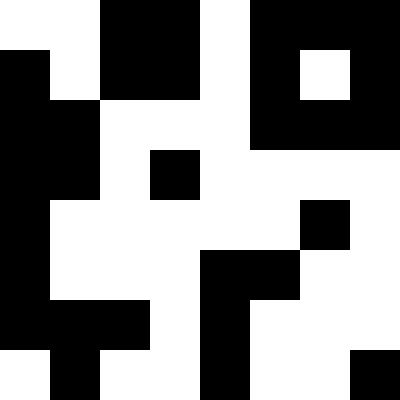[["white", "white", "black", "black", "white", "black", "black", "black"], ["black", "white", "black", "black", "white", "black", "white", "black"], ["black", "black", "white", "white", "white", "black", "black", "black"], ["black", "black", "white", "black", "white", "white", "white", "white"], ["black", "white", "white", "white", "white", "white", "black", "white"], ["black", "white", "white", "white", "black", "black", "white", "white"], ["black", "black", "black", "white", "black", "white", "white", "white"], ["white", "black", "white", "white", "black", "white", "white", "black"]]